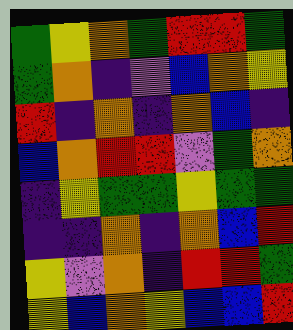[["green", "yellow", "orange", "green", "red", "red", "green"], ["green", "orange", "indigo", "violet", "blue", "orange", "yellow"], ["red", "indigo", "orange", "indigo", "orange", "blue", "indigo"], ["blue", "orange", "red", "red", "violet", "green", "orange"], ["indigo", "yellow", "green", "green", "yellow", "green", "green"], ["indigo", "indigo", "orange", "indigo", "orange", "blue", "red"], ["yellow", "violet", "orange", "indigo", "red", "red", "green"], ["yellow", "blue", "orange", "yellow", "blue", "blue", "red"]]